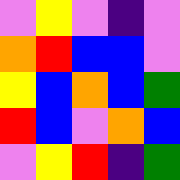[["violet", "yellow", "violet", "indigo", "violet"], ["orange", "red", "blue", "blue", "violet"], ["yellow", "blue", "orange", "blue", "green"], ["red", "blue", "violet", "orange", "blue"], ["violet", "yellow", "red", "indigo", "green"]]